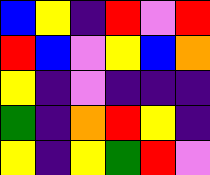[["blue", "yellow", "indigo", "red", "violet", "red"], ["red", "blue", "violet", "yellow", "blue", "orange"], ["yellow", "indigo", "violet", "indigo", "indigo", "indigo"], ["green", "indigo", "orange", "red", "yellow", "indigo"], ["yellow", "indigo", "yellow", "green", "red", "violet"]]